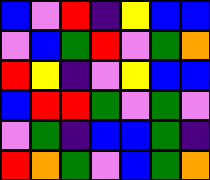[["blue", "violet", "red", "indigo", "yellow", "blue", "blue"], ["violet", "blue", "green", "red", "violet", "green", "orange"], ["red", "yellow", "indigo", "violet", "yellow", "blue", "blue"], ["blue", "red", "red", "green", "violet", "green", "violet"], ["violet", "green", "indigo", "blue", "blue", "green", "indigo"], ["red", "orange", "green", "violet", "blue", "green", "orange"]]